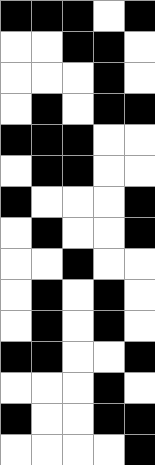[["black", "black", "black", "white", "black"], ["white", "white", "black", "black", "white"], ["white", "white", "white", "black", "white"], ["white", "black", "white", "black", "black"], ["black", "black", "black", "white", "white"], ["white", "black", "black", "white", "white"], ["black", "white", "white", "white", "black"], ["white", "black", "white", "white", "black"], ["white", "white", "black", "white", "white"], ["white", "black", "white", "black", "white"], ["white", "black", "white", "black", "white"], ["black", "black", "white", "white", "black"], ["white", "white", "white", "black", "white"], ["black", "white", "white", "black", "black"], ["white", "white", "white", "white", "black"]]